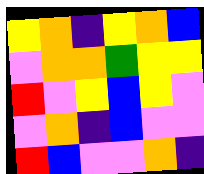[["yellow", "orange", "indigo", "yellow", "orange", "blue"], ["violet", "orange", "orange", "green", "yellow", "yellow"], ["red", "violet", "yellow", "blue", "yellow", "violet"], ["violet", "orange", "indigo", "blue", "violet", "violet"], ["red", "blue", "violet", "violet", "orange", "indigo"]]